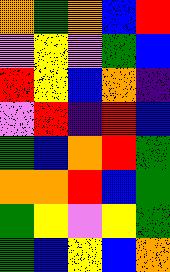[["orange", "green", "orange", "blue", "red"], ["violet", "yellow", "violet", "green", "blue"], ["red", "yellow", "blue", "orange", "indigo"], ["violet", "red", "indigo", "red", "blue"], ["green", "blue", "orange", "red", "green"], ["orange", "orange", "red", "blue", "green"], ["green", "yellow", "violet", "yellow", "green"], ["green", "blue", "yellow", "blue", "orange"]]